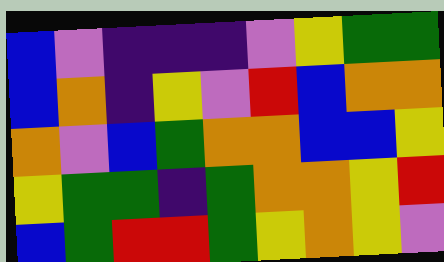[["blue", "violet", "indigo", "indigo", "indigo", "violet", "yellow", "green", "green"], ["blue", "orange", "indigo", "yellow", "violet", "red", "blue", "orange", "orange"], ["orange", "violet", "blue", "green", "orange", "orange", "blue", "blue", "yellow"], ["yellow", "green", "green", "indigo", "green", "orange", "orange", "yellow", "red"], ["blue", "green", "red", "red", "green", "yellow", "orange", "yellow", "violet"]]